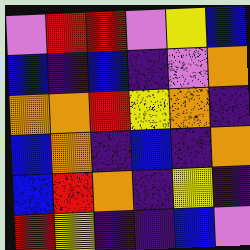[["violet", "red", "red", "violet", "yellow", "blue"], ["blue", "indigo", "blue", "indigo", "violet", "orange"], ["orange", "orange", "red", "yellow", "orange", "indigo"], ["blue", "orange", "indigo", "blue", "indigo", "orange"], ["blue", "red", "orange", "indigo", "yellow", "indigo"], ["red", "yellow", "indigo", "indigo", "blue", "violet"]]